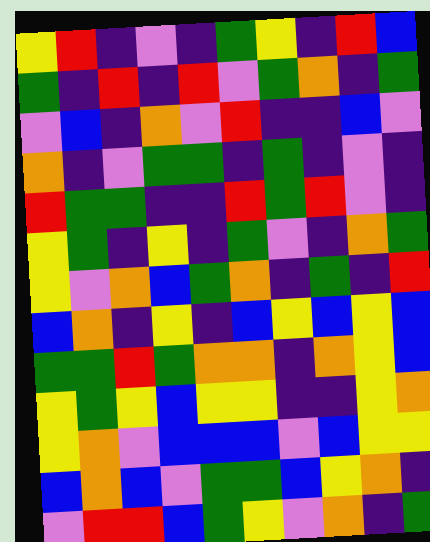[["yellow", "red", "indigo", "violet", "indigo", "green", "yellow", "indigo", "red", "blue"], ["green", "indigo", "red", "indigo", "red", "violet", "green", "orange", "indigo", "green"], ["violet", "blue", "indigo", "orange", "violet", "red", "indigo", "indigo", "blue", "violet"], ["orange", "indigo", "violet", "green", "green", "indigo", "green", "indigo", "violet", "indigo"], ["red", "green", "green", "indigo", "indigo", "red", "green", "red", "violet", "indigo"], ["yellow", "green", "indigo", "yellow", "indigo", "green", "violet", "indigo", "orange", "green"], ["yellow", "violet", "orange", "blue", "green", "orange", "indigo", "green", "indigo", "red"], ["blue", "orange", "indigo", "yellow", "indigo", "blue", "yellow", "blue", "yellow", "blue"], ["green", "green", "red", "green", "orange", "orange", "indigo", "orange", "yellow", "blue"], ["yellow", "green", "yellow", "blue", "yellow", "yellow", "indigo", "indigo", "yellow", "orange"], ["yellow", "orange", "violet", "blue", "blue", "blue", "violet", "blue", "yellow", "yellow"], ["blue", "orange", "blue", "violet", "green", "green", "blue", "yellow", "orange", "indigo"], ["violet", "red", "red", "blue", "green", "yellow", "violet", "orange", "indigo", "green"]]